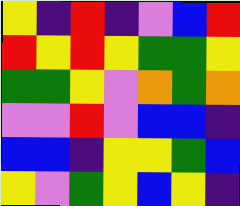[["yellow", "indigo", "red", "indigo", "violet", "blue", "red"], ["red", "yellow", "red", "yellow", "green", "green", "yellow"], ["green", "green", "yellow", "violet", "orange", "green", "orange"], ["violet", "violet", "red", "violet", "blue", "blue", "indigo"], ["blue", "blue", "indigo", "yellow", "yellow", "green", "blue"], ["yellow", "violet", "green", "yellow", "blue", "yellow", "indigo"]]